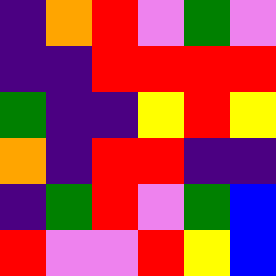[["indigo", "orange", "red", "violet", "green", "violet"], ["indigo", "indigo", "red", "red", "red", "red"], ["green", "indigo", "indigo", "yellow", "red", "yellow"], ["orange", "indigo", "red", "red", "indigo", "indigo"], ["indigo", "green", "red", "violet", "green", "blue"], ["red", "violet", "violet", "red", "yellow", "blue"]]